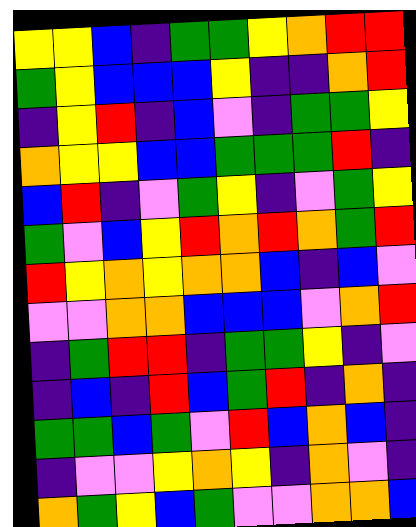[["yellow", "yellow", "blue", "indigo", "green", "green", "yellow", "orange", "red", "red"], ["green", "yellow", "blue", "blue", "blue", "yellow", "indigo", "indigo", "orange", "red"], ["indigo", "yellow", "red", "indigo", "blue", "violet", "indigo", "green", "green", "yellow"], ["orange", "yellow", "yellow", "blue", "blue", "green", "green", "green", "red", "indigo"], ["blue", "red", "indigo", "violet", "green", "yellow", "indigo", "violet", "green", "yellow"], ["green", "violet", "blue", "yellow", "red", "orange", "red", "orange", "green", "red"], ["red", "yellow", "orange", "yellow", "orange", "orange", "blue", "indigo", "blue", "violet"], ["violet", "violet", "orange", "orange", "blue", "blue", "blue", "violet", "orange", "red"], ["indigo", "green", "red", "red", "indigo", "green", "green", "yellow", "indigo", "violet"], ["indigo", "blue", "indigo", "red", "blue", "green", "red", "indigo", "orange", "indigo"], ["green", "green", "blue", "green", "violet", "red", "blue", "orange", "blue", "indigo"], ["indigo", "violet", "violet", "yellow", "orange", "yellow", "indigo", "orange", "violet", "indigo"], ["orange", "green", "yellow", "blue", "green", "violet", "violet", "orange", "orange", "blue"]]